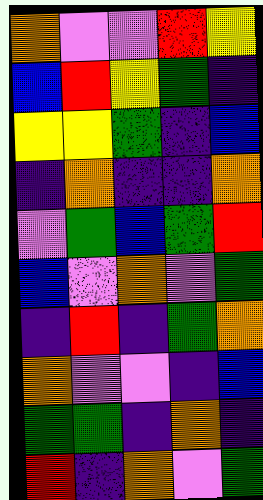[["orange", "violet", "violet", "red", "yellow"], ["blue", "red", "yellow", "green", "indigo"], ["yellow", "yellow", "green", "indigo", "blue"], ["indigo", "orange", "indigo", "indigo", "orange"], ["violet", "green", "blue", "green", "red"], ["blue", "violet", "orange", "violet", "green"], ["indigo", "red", "indigo", "green", "orange"], ["orange", "violet", "violet", "indigo", "blue"], ["green", "green", "indigo", "orange", "indigo"], ["red", "indigo", "orange", "violet", "green"]]